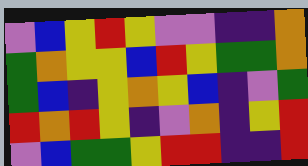[["violet", "blue", "yellow", "red", "yellow", "violet", "violet", "indigo", "indigo", "orange"], ["green", "orange", "yellow", "yellow", "blue", "red", "yellow", "green", "green", "orange"], ["green", "blue", "indigo", "yellow", "orange", "yellow", "blue", "indigo", "violet", "green"], ["red", "orange", "red", "yellow", "indigo", "violet", "orange", "indigo", "yellow", "red"], ["violet", "blue", "green", "green", "yellow", "red", "red", "indigo", "indigo", "red"]]